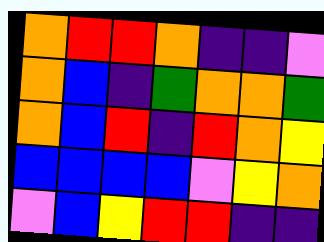[["orange", "red", "red", "orange", "indigo", "indigo", "violet"], ["orange", "blue", "indigo", "green", "orange", "orange", "green"], ["orange", "blue", "red", "indigo", "red", "orange", "yellow"], ["blue", "blue", "blue", "blue", "violet", "yellow", "orange"], ["violet", "blue", "yellow", "red", "red", "indigo", "indigo"]]